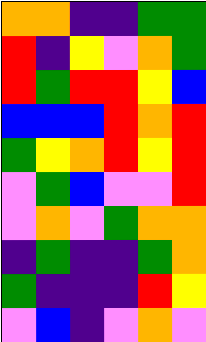[["orange", "orange", "indigo", "indigo", "green", "green"], ["red", "indigo", "yellow", "violet", "orange", "green"], ["red", "green", "red", "red", "yellow", "blue"], ["blue", "blue", "blue", "red", "orange", "red"], ["green", "yellow", "orange", "red", "yellow", "red"], ["violet", "green", "blue", "violet", "violet", "red"], ["violet", "orange", "violet", "green", "orange", "orange"], ["indigo", "green", "indigo", "indigo", "green", "orange"], ["green", "indigo", "indigo", "indigo", "red", "yellow"], ["violet", "blue", "indigo", "violet", "orange", "violet"]]